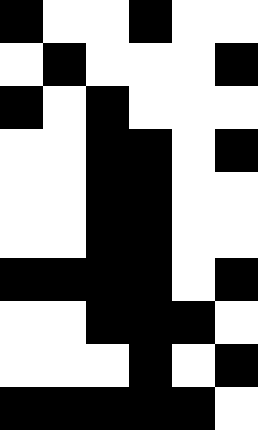[["black", "white", "white", "black", "white", "white"], ["white", "black", "white", "white", "white", "black"], ["black", "white", "black", "white", "white", "white"], ["white", "white", "black", "black", "white", "black"], ["white", "white", "black", "black", "white", "white"], ["white", "white", "black", "black", "white", "white"], ["black", "black", "black", "black", "white", "black"], ["white", "white", "black", "black", "black", "white"], ["white", "white", "white", "black", "white", "black"], ["black", "black", "black", "black", "black", "white"]]